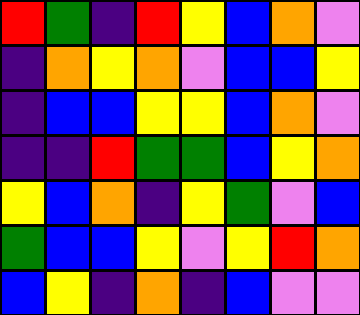[["red", "green", "indigo", "red", "yellow", "blue", "orange", "violet"], ["indigo", "orange", "yellow", "orange", "violet", "blue", "blue", "yellow"], ["indigo", "blue", "blue", "yellow", "yellow", "blue", "orange", "violet"], ["indigo", "indigo", "red", "green", "green", "blue", "yellow", "orange"], ["yellow", "blue", "orange", "indigo", "yellow", "green", "violet", "blue"], ["green", "blue", "blue", "yellow", "violet", "yellow", "red", "orange"], ["blue", "yellow", "indigo", "orange", "indigo", "blue", "violet", "violet"]]